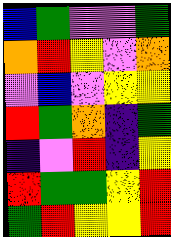[["blue", "green", "violet", "violet", "green"], ["orange", "red", "yellow", "violet", "orange"], ["violet", "blue", "violet", "yellow", "yellow"], ["red", "green", "orange", "indigo", "green"], ["indigo", "violet", "red", "indigo", "yellow"], ["red", "green", "green", "yellow", "red"], ["green", "red", "yellow", "yellow", "red"]]